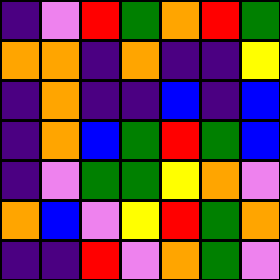[["indigo", "violet", "red", "green", "orange", "red", "green"], ["orange", "orange", "indigo", "orange", "indigo", "indigo", "yellow"], ["indigo", "orange", "indigo", "indigo", "blue", "indigo", "blue"], ["indigo", "orange", "blue", "green", "red", "green", "blue"], ["indigo", "violet", "green", "green", "yellow", "orange", "violet"], ["orange", "blue", "violet", "yellow", "red", "green", "orange"], ["indigo", "indigo", "red", "violet", "orange", "green", "violet"]]